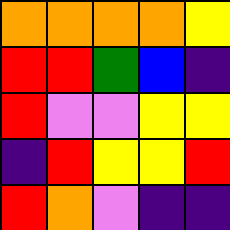[["orange", "orange", "orange", "orange", "yellow"], ["red", "red", "green", "blue", "indigo"], ["red", "violet", "violet", "yellow", "yellow"], ["indigo", "red", "yellow", "yellow", "red"], ["red", "orange", "violet", "indigo", "indigo"]]